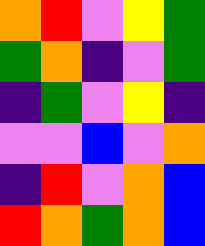[["orange", "red", "violet", "yellow", "green"], ["green", "orange", "indigo", "violet", "green"], ["indigo", "green", "violet", "yellow", "indigo"], ["violet", "violet", "blue", "violet", "orange"], ["indigo", "red", "violet", "orange", "blue"], ["red", "orange", "green", "orange", "blue"]]